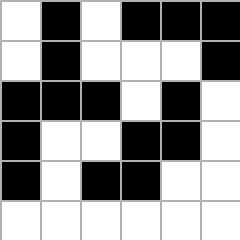[["white", "black", "white", "black", "black", "black"], ["white", "black", "white", "white", "white", "black"], ["black", "black", "black", "white", "black", "white"], ["black", "white", "white", "black", "black", "white"], ["black", "white", "black", "black", "white", "white"], ["white", "white", "white", "white", "white", "white"]]